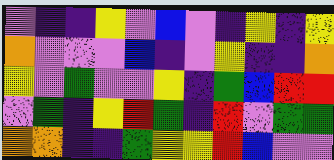[["violet", "indigo", "indigo", "yellow", "violet", "blue", "violet", "indigo", "yellow", "indigo", "yellow"], ["orange", "violet", "violet", "violet", "blue", "indigo", "violet", "yellow", "indigo", "indigo", "orange"], ["yellow", "violet", "green", "violet", "violet", "yellow", "indigo", "green", "blue", "red", "red"], ["violet", "green", "indigo", "yellow", "red", "green", "indigo", "red", "violet", "green", "green"], ["orange", "orange", "indigo", "indigo", "green", "yellow", "yellow", "red", "blue", "violet", "violet"]]